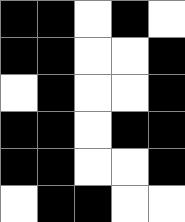[["black", "black", "white", "black", "white"], ["black", "black", "white", "white", "black"], ["white", "black", "white", "white", "black"], ["black", "black", "white", "black", "black"], ["black", "black", "white", "white", "black"], ["white", "black", "black", "white", "white"]]